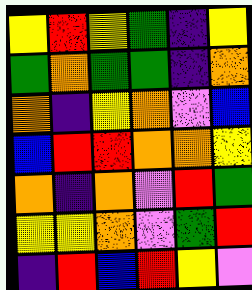[["yellow", "red", "yellow", "green", "indigo", "yellow"], ["green", "orange", "green", "green", "indigo", "orange"], ["orange", "indigo", "yellow", "orange", "violet", "blue"], ["blue", "red", "red", "orange", "orange", "yellow"], ["orange", "indigo", "orange", "violet", "red", "green"], ["yellow", "yellow", "orange", "violet", "green", "red"], ["indigo", "red", "blue", "red", "yellow", "violet"]]